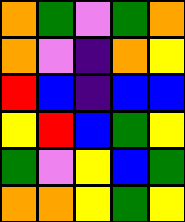[["orange", "green", "violet", "green", "orange"], ["orange", "violet", "indigo", "orange", "yellow"], ["red", "blue", "indigo", "blue", "blue"], ["yellow", "red", "blue", "green", "yellow"], ["green", "violet", "yellow", "blue", "green"], ["orange", "orange", "yellow", "green", "yellow"]]